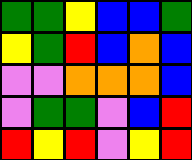[["green", "green", "yellow", "blue", "blue", "green"], ["yellow", "green", "red", "blue", "orange", "blue"], ["violet", "violet", "orange", "orange", "orange", "blue"], ["violet", "green", "green", "violet", "blue", "red"], ["red", "yellow", "red", "violet", "yellow", "red"]]